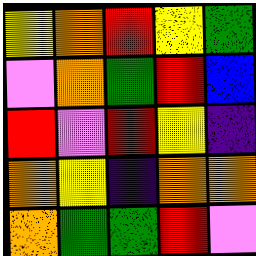[["yellow", "orange", "red", "yellow", "green"], ["violet", "orange", "green", "red", "blue"], ["red", "violet", "red", "yellow", "indigo"], ["orange", "yellow", "indigo", "orange", "orange"], ["orange", "green", "green", "red", "violet"]]